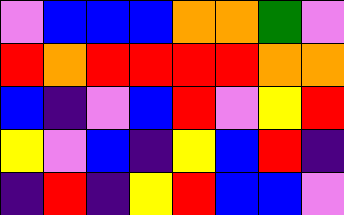[["violet", "blue", "blue", "blue", "orange", "orange", "green", "violet"], ["red", "orange", "red", "red", "red", "red", "orange", "orange"], ["blue", "indigo", "violet", "blue", "red", "violet", "yellow", "red"], ["yellow", "violet", "blue", "indigo", "yellow", "blue", "red", "indigo"], ["indigo", "red", "indigo", "yellow", "red", "blue", "blue", "violet"]]